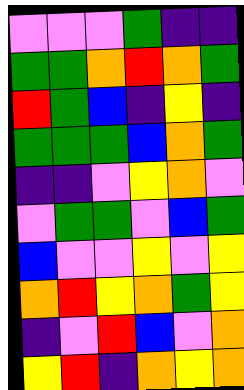[["violet", "violet", "violet", "green", "indigo", "indigo"], ["green", "green", "orange", "red", "orange", "green"], ["red", "green", "blue", "indigo", "yellow", "indigo"], ["green", "green", "green", "blue", "orange", "green"], ["indigo", "indigo", "violet", "yellow", "orange", "violet"], ["violet", "green", "green", "violet", "blue", "green"], ["blue", "violet", "violet", "yellow", "violet", "yellow"], ["orange", "red", "yellow", "orange", "green", "yellow"], ["indigo", "violet", "red", "blue", "violet", "orange"], ["yellow", "red", "indigo", "orange", "yellow", "orange"]]